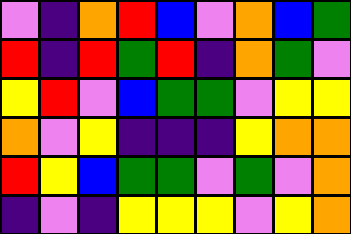[["violet", "indigo", "orange", "red", "blue", "violet", "orange", "blue", "green"], ["red", "indigo", "red", "green", "red", "indigo", "orange", "green", "violet"], ["yellow", "red", "violet", "blue", "green", "green", "violet", "yellow", "yellow"], ["orange", "violet", "yellow", "indigo", "indigo", "indigo", "yellow", "orange", "orange"], ["red", "yellow", "blue", "green", "green", "violet", "green", "violet", "orange"], ["indigo", "violet", "indigo", "yellow", "yellow", "yellow", "violet", "yellow", "orange"]]